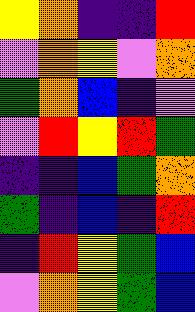[["yellow", "orange", "indigo", "indigo", "red"], ["violet", "orange", "yellow", "violet", "orange"], ["green", "orange", "blue", "indigo", "violet"], ["violet", "red", "yellow", "red", "green"], ["indigo", "indigo", "blue", "green", "orange"], ["green", "indigo", "blue", "indigo", "red"], ["indigo", "red", "yellow", "green", "blue"], ["violet", "orange", "yellow", "green", "blue"]]